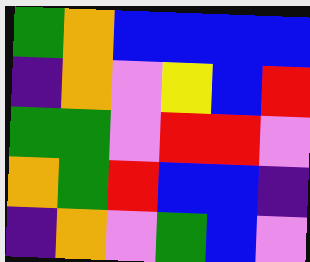[["green", "orange", "blue", "blue", "blue", "blue"], ["indigo", "orange", "violet", "yellow", "blue", "red"], ["green", "green", "violet", "red", "red", "violet"], ["orange", "green", "red", "blue", "blue", "indigo"], ["indigo", "orange", "violet", "green", "blue", "violet"]]